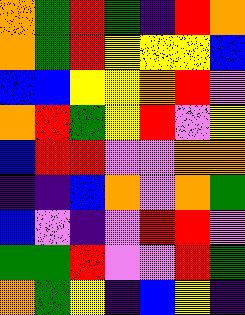[["orange", "green", "red", "green", "indigo", "red", "orange"], ["orange", "green", "red", "yellow", "yellow", "yellow", "blue"], ["blue", "blue", "yellow", "yellow", "orange", "red", "violet"], ["orange", "red", "green", "yellow", "red", "violet", "yellow"], ["blue", "red", "red", "violet", "violet", "orange", "orange"], ["indigo", "indigo", "blue", "orange", "violet", "orange", "green"], ["blue", "violet", "indigo", "violet", "red", "red", "violet"], ["green", "green", "red", "violet", "violet", "red", "green"], ["orange", "green", "yellow", "indigo", "blue", "yellow", "indigo"]]